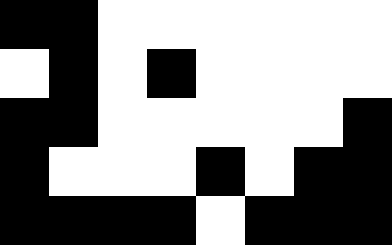[["black", "black", "white", "white", "white", "white", "white", "white"], ["white", "black", "white", "black", "white", "white", "white", "white"], ["black", "black", "white", "white", "white", "white", "white", "black"], ["black", "white", "white", "white", "black", "white", "black", "black"], ["black", "black", "black", "black", "white", "black", "black", "black"]]